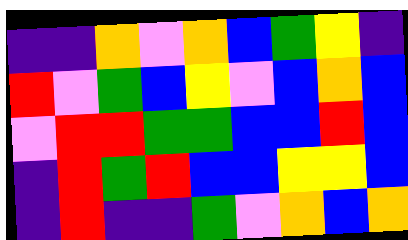[["indigo", "indigo", "orange", "violet", "orange", "blue", "green", "yellow", "indigo"], ["red", "violet", "green", "blue", "yellow", "violet", "blue", "orange", "blue"], ["violet", "red", "red", "green", "green", "blue", "blue", "red", "blue"], ["indigo", "red", "green", "red", "blue", "blue", "yellow", "yellow", "blue"], ["indigo", "red", "indigo", "indigo", "green", "violet", "orange", "blue", "orange"]]